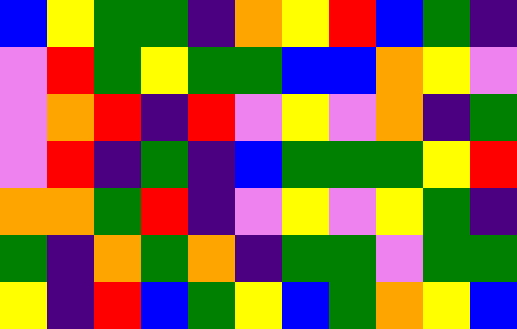[["blue", "yellow", "green", "green", "indigo", "orange", "yellow", "red", "blue", "green", "indigo"], ["violet", "red", "green", "yellow", "green", "green", "blue", "blue", "orange", "yellow", "violet"], ["violet", "orange", "red", "indigo", "red", "violet", "yellow", "violet", "orange", "indigo", "green"], ["violet", "red", "indigo", "green", "indigo", "blue", "green", "green", "green", "yellow", "red"], ["orange", "orange", "green", "red", "indigo", "violet", "yellow", "violet", "yellow", "green", "indigo"], ["green", "indigo", "orange", "green", "orange", "indigo", "green", "green", "violet", "green", "green"], ["yellow", "indigo", "red", "blue", "green", "yellow", "blue", "green", "orange", "yellow", "blue"]]